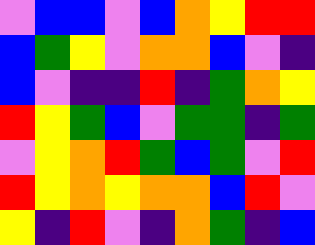[["violet", "blue", "blue", "violet", "blue", "orange", "yellow", "red", "red"], ["blue", "green", "yellow", "violet", "orange", "orange", "blue", "violet", "indigo"], ["blue", "violet", "indigo", "indigo", "red", "indigo", "green", "orange", "yellow"], ["red", "yellow", "green", "blue", "violet", "green", "green", "indigo", "green"], ["violet", "yellow", "orange", "red", "green", "blue", "green", "violet", "red"], ["red", "yellow", "orange", "yellow", "orange", "orange", "blue", "red", "violet"], ["yellow", "indigo", "red", "violet", "indigo", "orange", "green", "indigo", "blue"]]